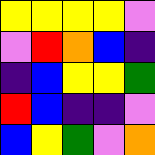[["yellow", "yellow", "yellow", "yellow", "violet"], ["violet", "red", "orange", "blue", "indigo"], ["indigo", "blue", "yellow", "yellow", "green"], ["red", "blue", "indigo", "indigo", "violet"], ["blue", "yellow", "green", "violet", "orange"]]